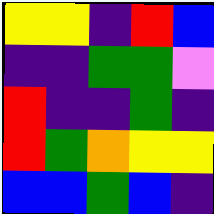[["yellow", "yellow", "indigo", "red", "blue"], ["indigo", "indigo", "green", "green", "violet"], ["red", "indigo", "indigo", "green", "indigo"], ["red", "green", "orange", "yellow", "yellow"], ["blue", "blue", "green", "blue", "indigo"]]